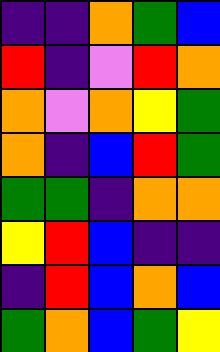[["indigo", "indigo", "orange", "green", "blue"], ["red", "indigo", "violet", "red", "orange"], ["orange", "violet", "orange", "yellow", "green"], ["orange", "indigo", "blue", "red", "green"], ["green", "green", "indigo", "orange", "orange"], ["yellow", "red", "blue", "indigo", "indigo"], ["indigo", "red", "blue", "orange", "blue"], ["green", "orange", "blue", "green", "yellow"]]